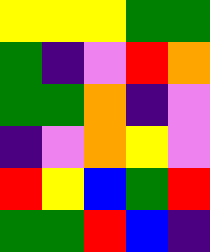[["yellow", "yellow", "yellow", "green", "green"], ["green", "indigo", "violet", "red", "orange"], ["green", "green", "orange", "indigo", "violet"], ["indigo", "violet", "orange", "yellow", "violet"], ["red", "yellow", "blue", "green", "red"], ["green", "green", "red", "blue", "indigo"]]